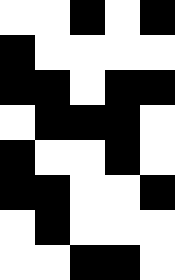[["white", "white", "black", "white", "black"], ["black", "white", "white", "white", "white"], ["black", "black", "white", "black", "black"], ["white", "black", "black", "black", "white"], ["black", "white", "white", "black", "white"], ["black", "black", "white", "white", "black"], ["white", "black", "white", "white", "white"], ["white", "white", "black", "black", "white"]]